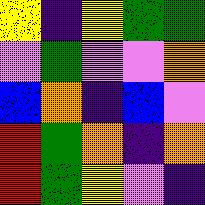[["yellow", "indigo", "yellow", "green", "green"], ["violet", "green", "violet", "violet", "orange"], ["blue", "orange", "indigo", "blue", "violet"], ["red", "green", "orange", "indigo", "orange"], ["red", "green", "yellow", "violet", "indigo"]]